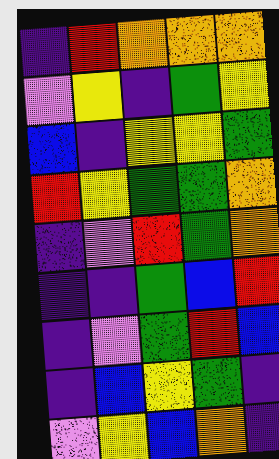[["indigo", "red", "orange", "orange", "orange"], ["violet", "yellow", "indigo", "green", "yellow"], ["blue", "indigo", "yellow", "yellow", "green"], ["red", "yellow", "green", "green", "orange"], ["indigo", "violet", "red", "green", "orange"], ["indigo", "indigo", "green", "blue", "red"], ["indigo", "violet", "green", "red", "blue"], ["indigo", "blue", "yellow", "green", "indigo"], ["violet", "yellow", "blue", "orange", "indigo"]]